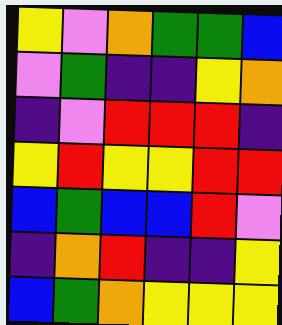[["yellow", "violet", "orange", "green", "green", "blue"], ["violet", "green", "indigo", "indigo", "yellow", "orange"], ["indigo", "violet", "red", "red", "red", "indigo"], ["yellow", "red", "yellow", "yellow", "red", "red"], ["blue", "green", "blue", "blue", "red", "violet"], ["indigo", "orange", "red", "indigo", "indigo", "yellow"], ["blue", "green", "orange", "yellow", "yellow", "yellow"]]